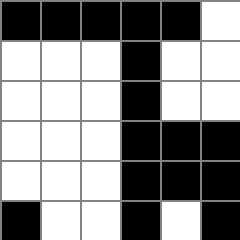[["black", "black", "black", "black", "black", "white"], ["white", "white", "white", "black", "white", "white"], ["white", "white", "white", "black", "white", "white"], ["white", "white", "white", "black", "black", "black"], ["white", "white", "white", "black", "black", "black"], ["black", "white", "white", "black", "white", "black"]]